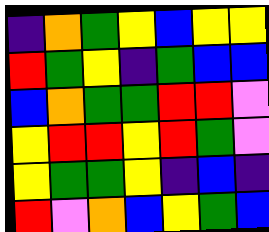[["indigo", "orange", "green", "yellow", "blue", "yellow", "yellow"], ["red", "green", "yellow", "indigo", "green", "blue", "blue"], ["blue", "orange", "green", "green", "red", "red", "violet"], ["yellow", "red", "red", "yellow", "red", "green", "violet"], ["yellow", "green", "green", "yellow", "indigo", "blue", "indigo"], ["red", "violet", "orange", "blue", "yellow", "green", "blue"]]